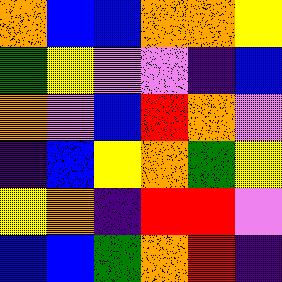[["orange", "blue", "blue", "orange", "orange", "yellow"], ["green", "yellow", "violet", "violet", "indigo", "blue"], ["orange", "violet", "blue", "red", "orange", "violet"], ["indigo", "blue", "yellow", "orange", "green", "yellow"], ["yellow", "orange", "indigo", "red", "red", "violet"], ["blue", "blue", "green", "orange", "red", "indigo"]]